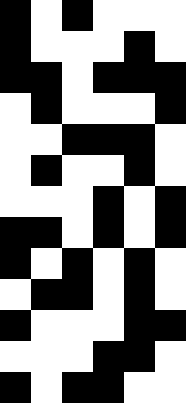[["black", "white", "black", "white", "white", "white"], ["black", "white", "white", "white", "black", "white"], ["black", "black", "white", "black", "black", "black"], ["white", "black", "white", "white", "white", "black"], ["white", "white", "black", "black", "black", "white"], ["white", "black", "white", "white", "black", "white"], ["white", "white", "white", "black", "white", "black"], ["black", "black", "white", "black", "white", "black"], ["black", "white", "black", "white", "black", "white"], ["white", "black", "black", "white", "black", "white"], ["black", "white", "white", "white", "black", "black"], ["white", "white", "white", "black", "black", "white"], ["black", "white", "black", "black", "white", "white"]]